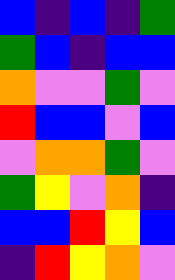[["blue", "indigo", "blue", "indigo", "green"], ["green", "blue", "indigo", "blue", "blue"], ["orange", "violet", "violet", "green", "violet"], ["red", "blue", "blue", "violet", "blue"], ["violet", "orange", "orange", "green", "violet"], ["green", "yellow", "violet", "orange", "indigo"], ["blue", "blue", "red", "yellow", "blue"], ["indigo", "red", "yellow", "orange", "violet"]]